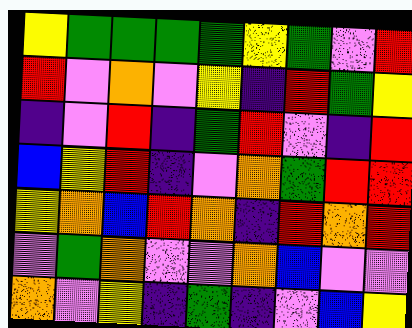[["yellow", "green", "green", "green", "green", "yellow", "green", "violet", "red"], ["red", "violet", "orange", "violet", "yellow", "indigo", "red", "green", "yellow"], ["indigo", "violet", "red", "indigo", "green", "red", "violet", "indigo", "red"], ["blue", "yellow", "red", "indigo", "violet", "orange", "green", "red", "red"], ["yellow", "orange", "blue", "red", "orange", "indigo", "red", "orange", "red"], ["violet", "green", "orange", "violet", "violet", "orange", "blue", "violet", "violet"], ["orange", "violet", "yellow", "indigo", "green", "indigo", "violet", "blue", "yellow"]]